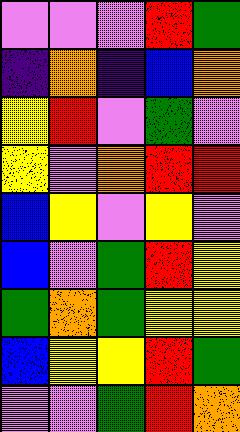[["violet", "violet", "violet", "red", "green"], ["indigo", "orange", "indigo", "blue", "orange"], ["yellow", "red", "violet", "green", "violet"], ["yellow", "violet", "orange", "red", "red"], ["blue", "yellow", "violet", "yellow", "violet"], ["blue", "violet", "green", "red", "yellow"], ["green", "orange", "green", "yellow", "yellow"], ["blue", "yellow", "yellow", "red", "green"], ["violet", "violet", "green", "red", "orange"]]